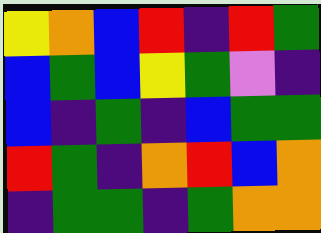[["yellow", "orange", "blue", "red", "indigo", "red", "green"], ["blue", "green", "blue", "yellow", "green", "violet", "indigo"], ["blue", "indigo", "green", "indigo", "blue", "green", "green"], ["red", "green", "indigo", "orange", "red", "blue", "orange"], ["indigo", "green", "green", "indigo", "green", "orange", "orange"]]